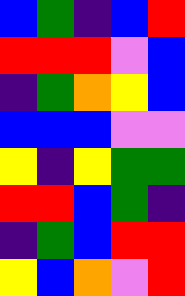[["blue", "green", "indigo", "blue", "red"], ["red", "red", "red", "violet", "blue"], ["indigo", "green", "orange", "yellow", "blue"], ["blue", "blue", "blue", "violet", "violet"], ["yellow", "indigo", "yellow", "green", "green"], ["red", "red", "blue", "green", "indigo"], ["indigo", "green", "blue", "red", "red"], ["yellow", "blue", "orange", "violet", "red"]]